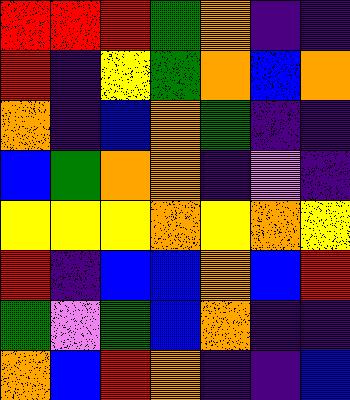[["red", "red", "red", "green", "orange", "indigo", "indigo"], ["red", "indigo", "yellow", "green", "orange", "blue", "orange"], ["orange", "indigo", "blue", "orange", "green", "indigo", "indigo"], ["blue", "green", "orange", "orange", "indigo", "violet", "indigo"], ["yellow", "yellow", "yellow", "orange", "yellow", "orange", "yellow"], ["red", "indigo", "blue", "blue", "orange", "blue", "red"], ["green", "violet", "green", "blue", "orange", "indigo", "indigo"], ["orange", "blue", "red", "orange", "indigo", "indigo", "blue"]]